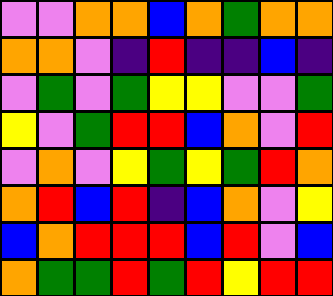[["violet", "violet", "orange", "orange", "blue", "orange", "green", "orange", "orange"], ["orange", "orange", "violet", "indigo", "red", "indigo", "indigo", "blue", "indigo"], ["violet", "green", "violet", "green", "yellow", "yellow", "violet", "violet", "green"], ["yellow", "violet", "green", "red", "red", "blue", "orange", "violet", "red"], ["violet", "orange", "violet", "yellow", "green", "yellow", "green", "red", "orange"], ["orange", "red", "blue", "red", "indigo", "blue", "orange", "violet", "yellow"], ["blue", "orange", "red", "red", "red", "blue", "red", "violet", "blue"], ["orange", "green", "green", "red", "green", "red", "yellow", "red", "red"]]